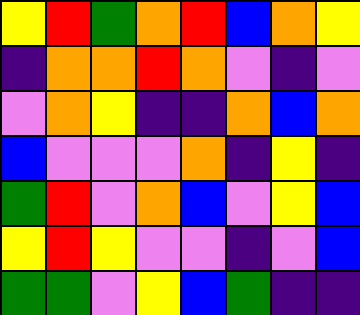[["yellow", "red", "green", "orange", "red", "blue", "orange", "yellow"], ["indigo", "orange", "orange", "red", "orange", "violet", "indigo", "violet"], ["violet", "orange", "yellow", "indigo", "indigo", "orange", "blue", "orange"], ["blue", "violet", "violet", "violet", "orange", "indigo", "yellow", "indigo"], ["green", "red", "violet", "orange", "blue", "violet", "yellow", "blue"], ["yellow", "red", "yellow", "violet", "violet", "indigo", "violet", "blue"], ["green", "green", "violet", "yellow", "blue", "green", "indigo", "indigo"]]